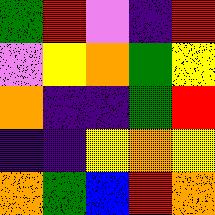[["green", "red", "violet", "indigo", "red"], ["violet", "yellow", "orange", "green", "yellow"], ["orange", "indigo", "indigo", "green", "red"], ["indigo", "indigo", "yellow", "orange", "yellow"], ["orange", "green", "blue", "red", "orange"]]